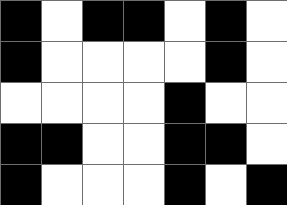[["black", "white", "black", "black", "white", "black", "white"], ["black", "white", "white", "white", "white", "black", "white"], ["white", "white", "white", "white", "black", "white", "white"], ["black", "black", "white", "white", "black", "black", "white"], ["black", "white", "white", "white", "black", "white", "black"]]